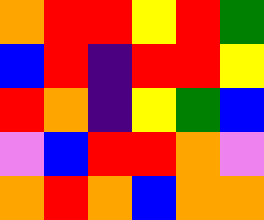[["orange", "red", "red", "yellow", "red", "green"], ["blue", "red", "indigo", "red", "red", "yellow"], ["red", "orange", "indigo", "yellow", "green", "blue"], ["violet", "blue", "red", "red", "orange", "violet"], ["orange", "red", "orange", "blue", "orange", "orange"]]